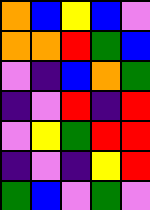[["orange", "blue", "yellow", "blue", "violet"], ["orange", "orange", "red", "green", "blue"], ["violet", "indigo", "blue", "orange", "green"], ["indigo", "violet", "red", "indigo", "red"], ["violet", "yellow", "green", "red", "red"], ["indigo", "violet", "indigo", "yellow", "red"], ["green", "blue", "violet", "green", "violet"]]